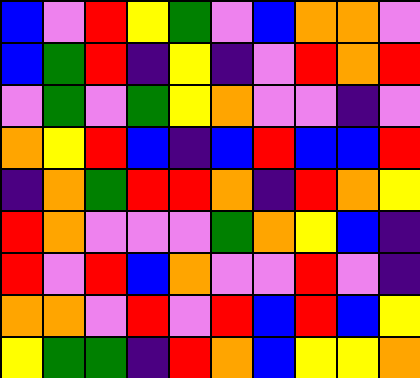[["blue", "violet", "red", "yellow", "green", "violet", "blue", "orange", "orange", "violet"], ["blue", "green", "red", "indigo", "yellow", "indigo", "violet", "red", "orange", "red"], ["violet", "green", "violet", "green", "yellow", "orange", "violet", "violet", "indigo", "violet"], ["orange", "yellow", "red", "blue", "indigo", "blue", "red", "blue", "blue", "red"], ["indigo", "orange", "green", "red", "red", "orange", "indigo", "red", "orange", "yellow"], ["red", "orange", "violet", "violet", "violet", "green", "orange", "yellow", "blue", "indigo"], ["red", "violet", "red", "blue", "orange", "violet", "violet", "red", "violet", "indigo"], ["orange", "orange", "violet", "red", "violet", "red", "blue", "red", "blue", "yellow"], ["yellow", "green", "green", "indigo", "red", "orange", "blue", "yellow", "yellow", "orange"]]